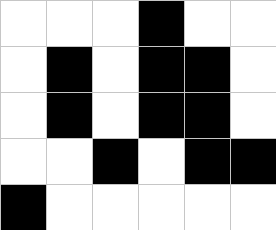[["white", "white", "white", "black", "white", "white"], ["white", "black", "white", "black", "black", "white"], ["white", "black", "white", "black", "black", "white"], ["white", "white", "black", "white", "black", "black"], ["black", "white", "white", "white", "white", "white"]]